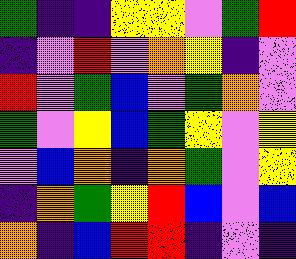[["green", "indigo", "indigo", "yellow", "yellow", "violet", "green", "red"], ["indigo", "violet", "red", "violet", "orange", "yellow", "indigo", "violet"], ["red", "violet", "green", "blue", "violet", "green", "orange", "violet"], ["green", "violet", "yellow", "blue", "green", "yellow", "violet", "yellow"], ["violet", "blue", "orange", "indigo", "orange", "green", "violet", "yellow"], ["indigo", "orange", "green", "yellow", "red", "blue", "violet", "blue"], ["orange", "indigo", "blue", "red", "red", "indigo", "violet", "indigo"]]